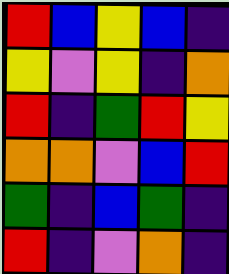[["red", "blue", "yellow", "blue", "indigo"], ["yellow", "violet", "yellow", "indigo", "orange"], ["red", "indigo", "green", "red", "yellow"], ["orange", "orange", "violet", "blue", "red"], ["green", "indigo", "blue", "green", "indigo"], ["red", "indigo", "violet", "orange", "indigo"]]